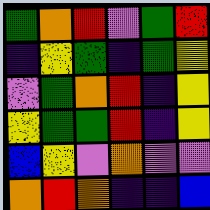[["green", "orange", "red", "violet", "green", "red"], ["indigo", "yellow", "green", "indigo", "green", "yellow"], ["violet", "green", "orange", "red", "indigo", "yellow"], ["yellow", "green", "green", "red", "indigo", "yellow"], ["blue", "yellow", "violet", "orange", "violet", "violet"], ["orange", "red", "orange", "indigo", "indigo", "blue"]]